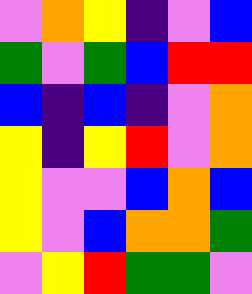[["violet", "orange", "yellow", "indigo", "violet", "blue"], ["green", "violet", "green", "blue", "red", "red"], ["blue", "indigo", "blue", "indigo", "violet", "orange"], ["yellow", "indigo", "yellow", "red", "violet", "orange"], ["yellow", "violet", "violet", "blue", "orange", "blue"], ["yellow", "violet", "blue", "orange", "orange", "green"], ["violet", "yellow", "red", "green", "green", "violet"]]